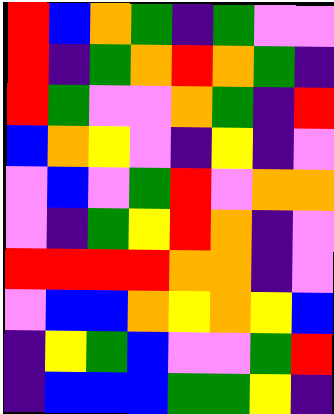[["red", "blue", "orange", "green", "indigo", "green", "violet", "violet"], ["red", "indigo", "green", "orange", "red", "orange", "green", "indigo"], ["red", "green", "violet", "violet", "orange", "green", "indigo", "red"], ["blue", "orange", "yellow", "violet", "indigo", "yellow", "indigo", "violet"], ["violet", "blue", "violet", "green", "red", "violet", "orange", "orange"], ["violet", "indigo", "green", "yellow", "red", "orange", "indigo", "violet"], ["red", "red", "red", "red", "orange", "orange", "indigo", "violet"], ["violet", "blue", "blue", "orange", "yellow", "orange", "yellow", "blue"], ["indigo", "yellow", "green", "blue", "violet", "violet", "green", "red"], ["indigo", "blue", "blue", "blue", "green", "green", "yellow", "indigo"]]